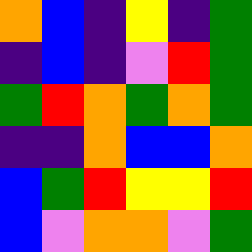[["orange", "blue", "indigo", "yellow", "indigo", "green"], ["indigo", "blue", "indigo", "violet", "red", "green"], ["green", "red", "orange", "green", "orange", "green"], ["indigo", "indigo", "orange", "blue", "blue", "orange"], ["blue", "green", "red", "yellow", "yellow", "red"], ["blue", "violet", "orange", "orange", "violet", "green"]]